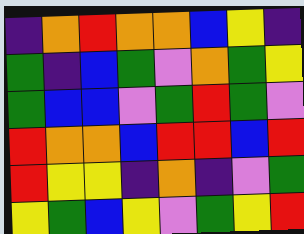[["indigo", "orange", "red", "orange", "orange", "blue", "yellow", "indigo"], ["green", "indigo", "blue", "green", "violet", "orange", "green", "yellow"], ["green", "blue", "blue", "violet", "green", "red", "green", "violet"], ["red", "orange", "orange", "blue", "red", "red", "blue", "red"], ["red", "yellow", "yellow", "indigo", "orange", "indigo", "violet", "green"], ["yellow", "green", "blue", "yellow", "violet", "green", "yellow", "red"]]